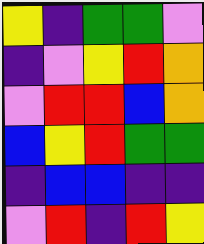[["yellow", "indigo", "green", "green", "violet"], ["indigo", "violet", "yellow", "red", "orange"], ["violet", "red", "red", "blue", "orange"], ["blue", "yellow", "red", "green", "green"], ["indigo", "blue", "blue", "indigo", "indigo"], ["violet", "red", "indigo", "red", "yellow"]]